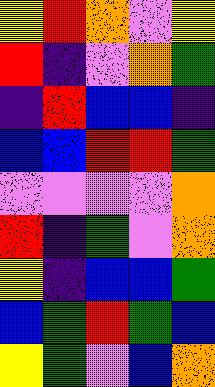[["yellow", "red", "orange", "violet", "yellow"], ["red", "indigo", "violet", "orange", "green"], ["indigo", "red", "blue", "blue", "indigo"], ["blue", "blue", "red", "red", "green"], ["violet", "violet", "violet", "violet", "orange"], ["red", "indigo", "green", "violet", "orange"], ["yellow", "indigo", "blue", "blue", "green"], ["blue", "green", "red", "green", "blue"], ["yellow", "green", "violet", "blue", "orange"]]